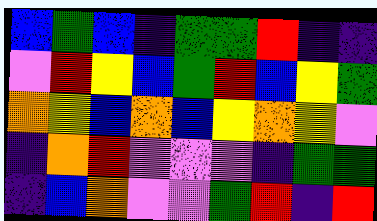[["blue", "green", "blue", "indigo", "green", "green", "red", "indigo", "indigo"], ["violet", "red", "yellow", "blue", "green", "red", "blue", "yellow", "green"], ["orange", "yellow", "blue", "orange", "blue", "yellow", "orange", "yellow", "violet"], ["indigo", "orange", "red", "violet", "violet", "violet", "indigo", "green", "green"], ["indigo", "blue", "orange", "violet", "violet", "green", "red", "indigo", "red"]]